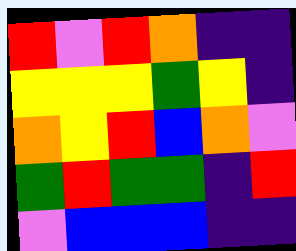[["red", "violet", "red", "orange", "indigo", "indigo"], ["yellow", "yellow", "yellow", "green", "yellow", "indigo"], ["orange", "yellow", "red", "blue", "orange", "violet"], ["green", "red", "green", "green", "indigo", "red"], ["violet", "blue", "blue", "blue", "indigo", "indigo"]]